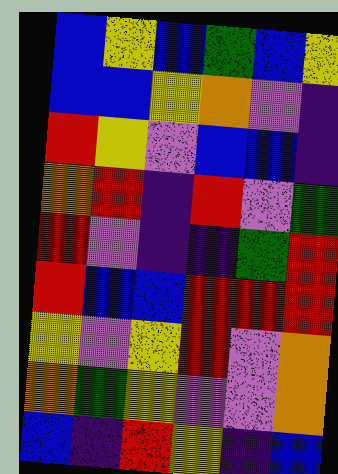[["blue", "yellow", "blue", "green", "blue", "yellow"], ["blue", "blue", "yellow", "orange", "violet", "indigo"], ["red", "yellow", "violet", "blue", "blue", "indigo"], ["orange", "red", "indigo", "red", "violet", "green"], ["red", "violet", "indigo", "indigo", "green", "red"], ["red", "blue", "blue", "red", "red", "red"], ["yellow", "violet", "yellow", "red", "violet", "orange"], ["orange", "green", "yellow", "violet", "violet", "orange"], ["blue", "indigo", "red", "yellow", "indigo", "blue"]]